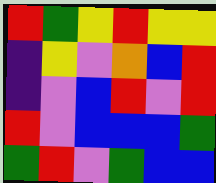[["red", "green", "yellow", "red", "yellow", "yellow"], ["indigo", "yellow", "violet", "orange", "blue", "red"], ["indigo", "violet", "blue", "red", "violet", "red"], ["red", "violet", "blue", "blue", "blue", "green"], ["green", "red", "violet", "green", "blue", "blue"]]